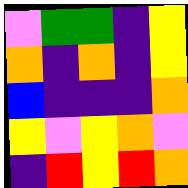[["violet", "green", "green", "indigo", "yellow"], ["orange", "indigo", "orange", "indigo", "yellow"], ["blue", "indigo", "indigo", "indigo", "orange"], ["yellow", "violet", "yellow", "orange", "violet"], ["indigo", "red", "yellow", "red", "orange"]]